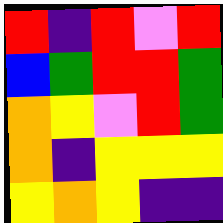[["red", "indigo", "red", "violet", "red"], ["blue", "green", "red", "red", "green"], ["orange", "yellow", "violet", "red", "green"], ["orange", "indigo", "yellow", "yellow", "yellow"], ["yellow", "orange", "yellow", "indigo", "indigo"]]